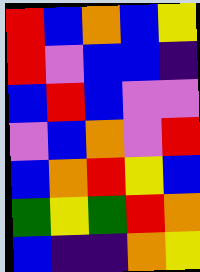[["red", "blue", "orange", "blue", "yellow"], ["red", "violet", "blue", "blue", "indigo"], ["blue", "red", "blue", "violet", "violet"], ["violet", "blue", "orange", "violet", "red"], ["blue", "orange", "red", "yellow", "blue"], ["green", "yellow", "green", "red", "orange"], ["blue", "indigo", "indigo", "orange", "yellow"]]